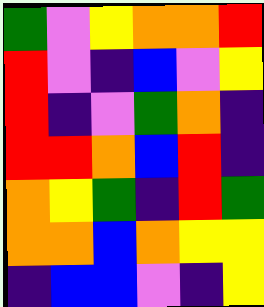[["green", "violet", "yellow", "orange", "orange", "red"], ["red", "violet", "indigo", "blue", "violet", "yellow"], ["red", "indigo", "violet", "green", "orange", "indigo"], ["red", "red", "orange", "blue", "red", "indigo"], ["orange", "yellow", "green", "indigo", "red", "green"], ["orange", "orange", "blue", "orange", "yellow", "yellow"], ["indigo", "blue", "blue", "violet", "indigo", "yellow"]]